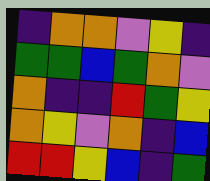[["indigo", "orange", "orange", "violet", "yellow", "indigo"], ["green", "green", "blue", "green", "orange", "violet"], ["orange", "indigo", "indigo", "red", "green", "yellow"], ["orange", "yellow", "violet", "orange", "indigo", "blue"], ["red", "red", "yellow", "blue", "indigo", "green"]]